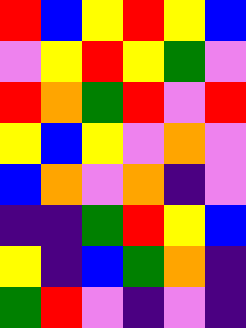[["red", "blue", "yellow", "red", "yellow", "blue"], ["violet", "yellow", "red", "yellow", "green", "violet"], ["red", "orange", "green", "red", "violet", "red"], ["yellow", "blue", "yellow", "violet", "orange", "violet"], ["blue", "orange", "violet", "orange", "indigo", "violet"], ["indigo", "indigo", "green", "red", "yellow", "blue"], ["yellow", "indigo", "blue", "green", "orange", "indigo"], ["green", "red", "violet", "indigo", "violet", "indigo"]]